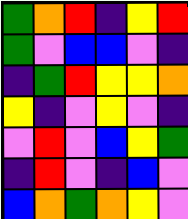[["green", "orange", "red", "indigo", "yellow", "red"], ["green", "violet", "blue", "blue", "violet", "indigo"], ["indigo", "green", "red", "yellow", "yellow", "orange"], ["yellow", "indigo", "violet", "yellow", "violet", "indigo"], ["violet", "red", "violet", "blue", "yellow", "green"], ["indigo", "red", "violet", "indigo", "blue", "violet"], ["blue", "orange", "green", "orange", "yellow", "violet"]]